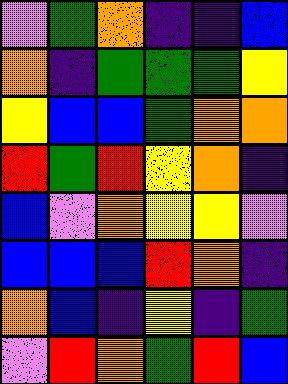[["violet", "green", "orange", "indigo", "indigo", "blue"], ["orange", "indigo", "green", "green", "green", "yellow"], ["yellow", "blue", "blue", "green", "orange", "orange"], ["red", "green", "red", "yellow", "orange", "indigo"], ["blue", "violet", "orange", "yellow", "yellow", "violet"], ["blue", "blue", "blue", "red", "orange", "indigo"], ["orange", "blue", "indigo", "yellow", "indigo", "green"], ["violet", "red", "orange", "green", "red", "blue"]]